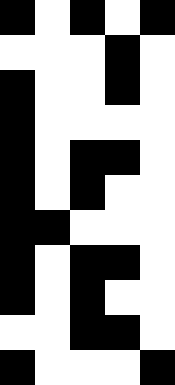[["black", "white", "black", "white", "black"], ["white", "white", "white", "black", "white"], ["black", "white", "white", "black", "white"], ["black", "white", "white", "white", "white"], ["black", "white", "black", "black", "white"], ["black", "white", "black", "white", "white"], ["black", "black", "white", "white", "white"], ["black", "white", "black", "black", "white"], ["black", "white", "black", "white", "white"], ["white", "white", "black", "black", "white"], ["black", "white", "white", "white", "black"]]